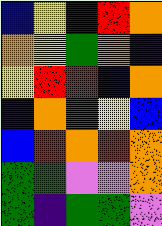[["blue", "yellow", "indigo", "red", "orange"], ["orange", "yellow", "green", "orange", "indigo"], ["yellow", "red", "red", "blue", "orange"], ["indigo", "orange", "red", "yellow", "blue"], ["blue", "red", "orange", "red", "orange"], ["green", "green", "violet", "violet", "orange"], ["green", "indigo", "green", "green", "violet"]]